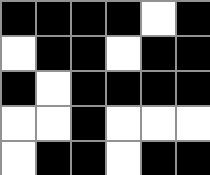[["black", "black", "black", "black", "white", "black"], ["white", "black", "black", "white", "black", "black"], ["black", "white", "black", "black", "black", "black"], ["white", "white", "black", "white", "white", "white"], ["white", "black", "black", "white", "black", "black"]]